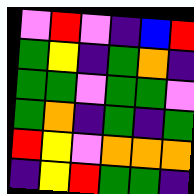[["violet", "red", "violet", "indigo", "blue", "red"], ["green", "yellow", "indigo", "green", "orange", "indigo"], ["green", "green", "violet", "green", "green", "violet"], ["green", "orange", "indigo", "green", "indigo", "green"], ["red", "yellow", "violet", "orange", "orange", "orange"], ["indigo", "yellow", "red", "green", "green", "indigo"]]